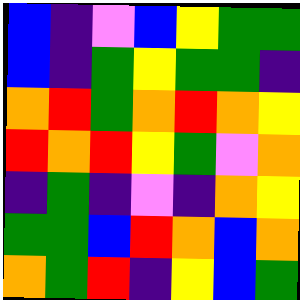[["blue", "indigo", "violet", "blue", "yellow", "green", "green"], ["blue", "indigo", "green", "yellow", "green", "green", "indigo"], ["orange", "red", "green", "orange", "red", "orange", "yellow"], ["red", "orange", "red", "yellow", "green", "violet", "orange"], ["indigo", "green", "indigo", "violet", "indigo", "orange", "yellow"], ["green", "green", "blue", "red", "orange", "blue", "orange"], ["orange", "green", "red", "indigo", "yellow", "blue", "green"]]